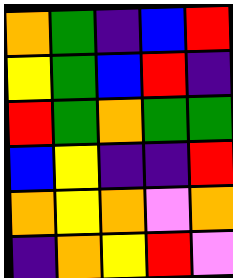[["orange", "green", "indigo", "blue", "red"], ["yellow", "green", "blue", "red", "indigo"], ["red", "green", "orange", "green", "green"], ["blue", "yellow", "indigo", "indigo", "red"], ["orange", "yellow", "orange", "violet", "orange"], ["indigo", "orange", "yellow", "red", "violet"]]